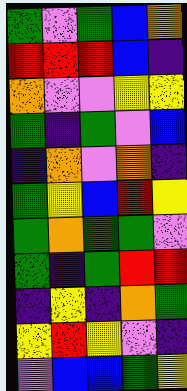[["green", "violet", "green", "blue", "orange"], ["red", "red", "red", "blue", "indigo"], ["orange", "violet", "violet", "yellow", "yellow"], ["green", "indigo", "green", "violet", "blue"], ["indigo", "orange", "violet", "orange", "indigo"], ["green", "yellow", "blue", "red", "yellow"], ["green", "orange", "green", "green", "violet"], ["green", "indigo", "green", "red", "red"], ["indigo", "yellow", "indigo", "orange", "green"], ["yellow", "red", "yellow", "violet", "indigo"], ["violet", "blue", "blue", "green", "yellow"]]